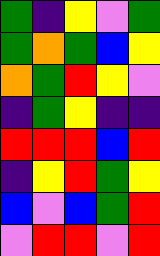[["green", "indigo", "yellow", "violet", "green"], ["green", "orange", "green", "blue", "yellow"], ["orange", "green", "red", "yellow", "violet"], ["indigo", "green", "yellow", "indigo", "indigo"], ["red", "red", "red", "blue", "red"], ["indigo", "yellow", "red", "green", "yellow"], ["blue", "violet", "blue", "green", "red"], ["violet", "red", "red", "violet", "red"]]